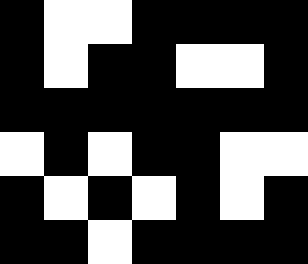[["black", "white", "white", "black", "black", "black", "black"], ["black", "white", "black", "black", "white", "white", "black"], ["black", "black", "black", "black", "black", "black", "black"], ["white", "black", "white", "black", "black", "white", "white"], ["black", "white", "black", "white", "black", "white", "black"], ["black", "black", "white", "black", "black", "black", "black"]]